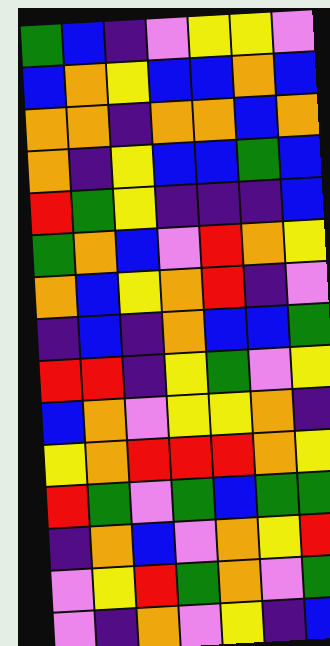[["green", "blue", "indigo", "violet", "yellow", "yellow", "violet"], ["blue", "orange", "yellow", "blue", "blue", "orange", "blue"], ["orange", "orange", "indigo", "orange", "orange", "blue", "orange"], ["orange", "indigo", "yellow", "blue", "blue", "green", "blue"], ["red", "green", "yellow", "indigo", "indigo", "indigo", "blue"], ["green", "orange", "blue", "violet", "red", "orange", "yellow"], ["orange", "blue", "yellow", "orange", "red", "indigo", "violet"], ["indigo", "blue", "indigo", "orange", "blue", "blue", "green"], ["red", "red", "indigo", "yellow", "green", "violet", "yellow"], ["blue", "orange", "violet", "yellow", "yellow", "orange", "indigo"], ["yellow", "orange", "red", "red", "red", "orange", "yellow"], ["red", "green", "violet", "green", "blue", "green", "green"], ["indigo", "orange", "blue", "violet", "orange", "yellow", "red"], ["violet", "yellow", "red", "green", "orange", "violet", "green"], ["violet", "indigo", "orange", "violet", "yellow", "indigo", "blue"]]